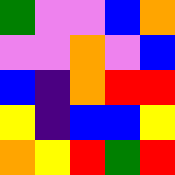[["green", "violet", "violet", "blue", "orange"], ["violet", "violet", "orange", "violet", "blue"], ["blue", "indigo", "orange", "red", "red"], ["yellow", "indigo", "blue", "blue", "yellow"], ["orange", "yellow", "red", "green", "red"]]